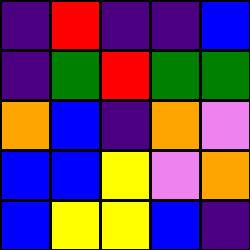[["indigo", "red", "indigo", "indigo", "blue"], ["indigo", "green", "red", "green", "green"], ["orange", "blue", "indigo", "orange", "violet"], ["blue", "blue", "yellow", "violet", "orange"], ["blue", "yellow", "yellow", "blue", "indigo"]]